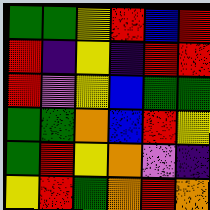[["green", "green", "yellow", "red", "blue", "red"], ["red", "indigo", "yellow", "indigo", "red", "red"], ["red", "violet", "yellow", "blue", "green", "green"], ["green", "green", "orange", "blue", "red", "yellow"], ["green", "red", "yellow", "orange", "violet", "indigo"], ["yellow", "red", "green", "orange", "red", "orange"]]